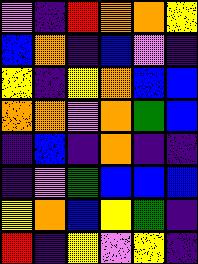[["violet", "indigo", "red", "orange", "orange", "yellow"], ["blue", "orange", "indigo", "blue", "violet", "indigo"], ["yellow", "indigo", "yellow", "orange", "blue", "blue"], ["orange", "orange", "violet", "orange", "green", "blue"], ["indigo", "blue", "indigo", "orange", "indigo", "indigo"], ["indigo", "violet", "green", "blue", "blue", "blue"], ["yellow", "orange", "blue", "yellow", "green", "indigo"], ["red", "indigo", "yellow", "violet", "yellow", "indigo"]]